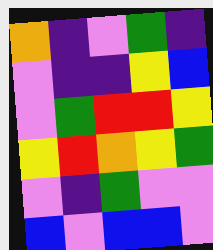[["orange", "indigo", "violet", "green", "indigo"], ["violet", "indigo", "indigo", "yellow", "blue"], ["violet", "green", "red", "red", "yellow"], ["yellow", "red", "orange", "yellow", "green"], ["violet", "indigo", "green", "violet", "violet"], ["blue", "violet", "blue", "blue", "violet"]]